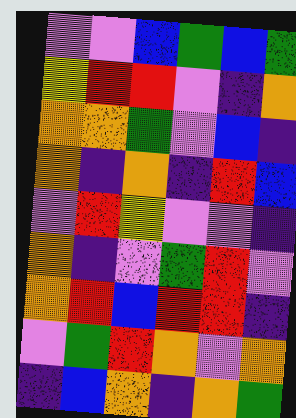[["violet", "violet", "blue", "green", "blue", "green"], ["yellow", "red", "red", "violet", "indigo", "orange"], ["orange", "orange", "green", "violet", "blue", "indigo"], ["orange", "indigo", "orange", "indigo", "red", "blue"], ["violet", "red", "yellow", "violet", "violet", "indigo"], ["orange", "indigo", "violet", "green", "red", "violet"], ["orange", "red", "blue", "red", "red", "indigo"], ["violet", "green", "red", "orange", "violet", "orange"], ["indigo", "blue", "orange", "indigo", "orange", "green"]]